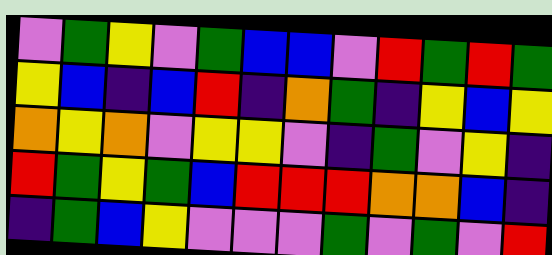[["violet", "green", "yellow", "violet", "green", "blue", "blue", "violet", "red", "green", "red", "green"], ["yellow", "blue", "indigo", "blue", "red", "indigo", "orange", "green", "indigo", "yellow", "blue", "yellow"], ["orange", "yellow", "orange", "violet", "yellow", "yellow", "violet", "indigo", "green", "violet", "yellow", "indigo"], ["red", "green", "yellow", "green", "blue", "red", "red", "red", "orange", "orange", "blue", "indigo"], ["indigo", "green", "blue", "yellow", "violet", "violet", "violet", "green", "violet", "green", "violet", "red"]]